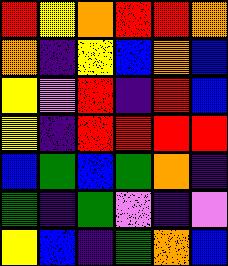[["red", "yellow", "orange", "red", "red", "orange"], ["orange", "indigo", "yellow", "blue", "orange", "blue"], ["yellow", "violet", "red", "indigo", "red", "blue"], ["yellow", "indigo", "red", "red", "red", "red"], ["blue", "green", "blue", "green", "orange", "indigo"], ["green", "indigo", "green", "violet", "indigo", "violet"], ["yellow", "blue", "indigo", "green", "orange", "blue"]]